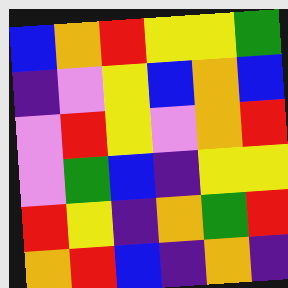[["blue", "orange", "red", "yellow", "yellow", "green"], ["indigo", "violet", "yellow", "blue", "orange", "blue"], ["violet", "red", "yellow", "violet", "orange", "red"], ["violet", "green", "blue", "indigo", "yellow", "yellow"], ["red", "yellow", "indigo", "orange", "green", "red"], ["orange", "red", "blue", "indigo", "orange", "indigo"]]